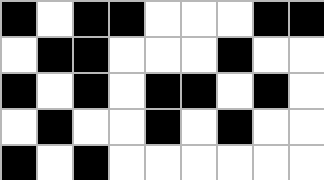[["black", "white", "black", "black", "white", "white", "white", "black", "black"], ["white", "black", "black", "white", "white", "white", "black", "white", "white"], ["black", "white", "black", "white", "black", "black", "white", "black", "white"], ["white", "black", "white", "white", "black", "white", "black", "white", "white"], ["black", "white", "black", "white", "white", "white", "white", "white", "white"]]